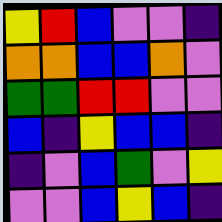[["yellow", "red", "blue", "violet", "violet", "indigo"], ["orange", "orange", "blue", "blue", "orange", "violet"], ["green", "green", "red", "red", "violet", "violet"], ["blue", "indigo", "yellow", "blue", "blue", "indigo"], ["indigo", "violet", "blue", "green", "violet", "yellow"], ["violet", "violet", "blue", "yellow", "blue", "indigo"]]